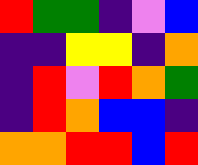[["red", "green", "green", "indigo", "violet", "blue"], ["indigo", "indigo", "yellow", "yellow", "indigo", "orange"], ["indigo", "red", "violet", "red", "orange", "green"], ["indigo", "red", "orange", "blue", "blue", "indigo"], ["orange", "orange", "red", "red", "blue", "red"]]